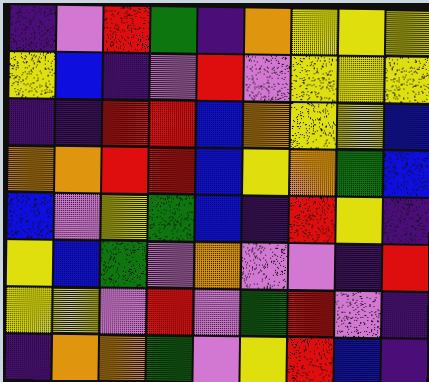[["indigo", "violet", "red", "green", "indigo", "orange", "yellow", "yellow", "yellow"], ["yellow", "blue", "indigo", "violet", "red", "violet", "yellow", "yellow", "yellow"], ["indigo", "indigo", "red", "red", "blue", "orange", "yellow", "yellow", "blue"], ["orange", "orange", "red", "red", "blue", "yellow", "orange", "green", "blue"], ["blue", "violet", "yellow", "green", "blue", "indigo", "red", "yellow", "indigo"], ["yellow", "blue", "green", "violet", "orange", "violet", "violet", "indigo", "red"], ["yellow", "yellow", "violet", "red", "violet", "green", "red", "violet", "indigo"], ["indigo", "orange", "orange", "green", "violet", "yellow", "red", "blue", "indigo"]]